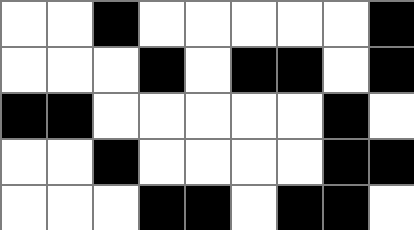[["white", "white", "black", "white", "white", "white", "white", "white", "black"], ["white", "white", "white", "black", "white", "black", "black", "white", "black"], ["black", "black", "white", "white", "white", "white", "white", "black", "white"], ["white", "white", "black", "white", "white", "white", "white", "black", "black"], ["white", "white", "white", "black", "black", "white", "black", "black", "white"]]